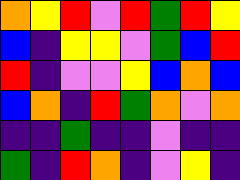[["orange", "yellow", "red", "violet", "red", "green", "red", "yellow"], ["blue", "indigo", "yellow", "yellow", "violet", "green", "blue", "red"], ["red", "indigo", "violet", "violet", "yellow", "blue", "orange", "blue"], ["blue", "orange", "indigo", "red", "green", "orange", "violet", "orange"], ["indigo", "indigo", "green", "indigo", "indigo", "violet", "indigo", "indigo"], ["green", "indigo", "red", "orange", "indigo", "violet", "yellow", "indigo"]]